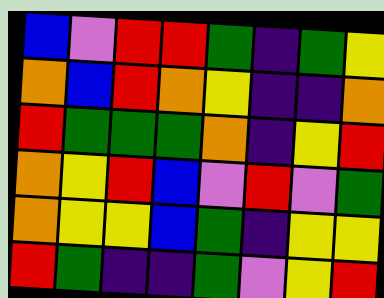[["blue", "violet", "red", "red", "green", "indigo", "green", "yellow"], ["orange", "blue", "red", "orange", "yellow", "indigo", "indigo", "orange"], ["red", "green", "green", "green", "orange", "indigo", "yellow", "red"], ["orange", "yellow", "red", "blue", "violet", "red", "violet", "green"], ["orange", "yellow", "yellow", "blue", "green", "indigo", "yellow", "yellow"], ["red", "green", "indigo", "indigo", "green", "violet", "yellow", "red"]]